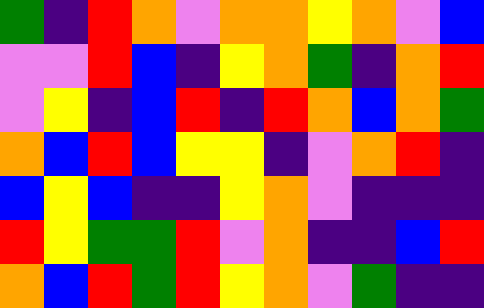[["green", "indigo", "red", "orange", "violet", "orange", "orange", "yellow", "orange", "violet", "blue"], ["violet", "violet", "red", "blue", "indigo", "yellow", "orange", "green", "indigo", "orange", "red"], ["violet", "yellow", "indigo", "blue", "red", "indigo", "red", "orange", "blue", "orange", "green"], ["orange", "blue", "red", "blue", "yellow", "yellow", "indigo", "violet", "orange", "red", "indigo"], ["blue", "yellow", "blue", "indigo", "indigo", "yellow", "orange", "violet", "indigo", "indigo", "indigo"], ["red", "yellow", "green", "green", "red", "violet", "orange", "indigo", "indigo", "blue", "red"], ["orange", "blue", "red", "green", "red", "yellow", "orange", "violet", "green", "indigo", "indigo"]]